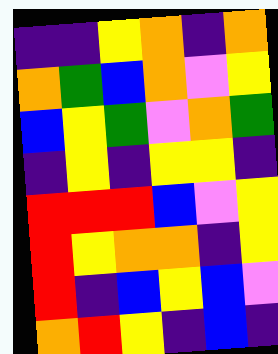[["indigo", "indigo", "yellow", "orange", "indigo", "orange"], ["orange", "green", "blue", "orange", "violet", "yellow"], ["blue", "yellow", "green", "violet", "orange", "green"], ["indigo", "yellow", "indigo", "yellow", "yellow", "indigo"], ["red", "red", "red", "blue", "violet", "yellow"], ["red", "yellow", "orange", "orange", "indigo", "yellow"], ["red", "indigo", "blue", "yellow", "blue", "violet"], ["orange", "red", "yellow", "indigo", "blue", "indigo"]]